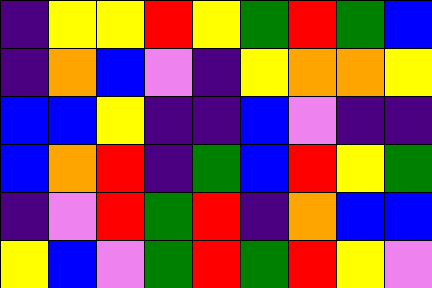[["indigo", "yellow", "yellow", "red", "yellow", "green", "red", "green", "blue"], ["indigo", "orange", "blue", "violet", "indigo", "yellow", "orange", "orange", "yellow"], ["blue", "blue", "yellow", "indigo", "indigo", "blue", "violet", "indigo", "indigo"], ["blue", "orange", "red", "indigo", "green", "blue", "red", "yellow", "green"], ["indigo", "violet", "red", "green", "red", "indigo", "orange", "blue", "blue"], ["yellow", "blue", "violet", "green", "red", "green", "red", "yellow", "violet"]]